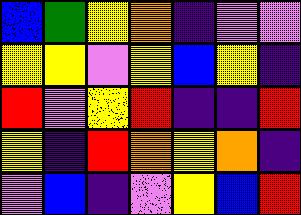[["blue", "green", "yellow", "orange", "indigo", "violet", "violet"], ["yellow", "yellow", "violet", "yellow", "blue", "yellow", "indigo"], ["red", "violet", "yellow", "red", "indigo", "indigo", "red"], ["yellow", "indigo", "red", "orange", "yellow", "orange", "indigo"], ["violet", "blue", "indigo", "violet", "yellow", "blue", "red"]]